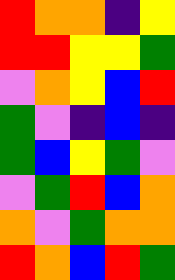[["red", "orange", "orange", "indigo", "yellow"], ["red", "red", "yellow", "yellow", "green"], ["violet", "orange", "yellow", "blue", "red"], ["green", "violet", "indigo", "blue", "indigo"], ["green", "blue", "yellow", "green", "violet"], ["violet", "green", "red", "blue", "orange"], ["orange", "violet", "green", "orange", "orange"], ["red", "orange", "blue", "red", "green"]]